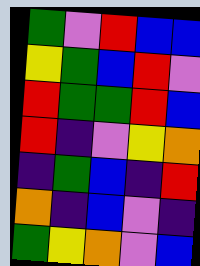[["green", "violet", "red", "blue", "blue"], ["yellow", "green", "blue", "red", "violet"], ["red", "green", "green", "red", "blue"], ["red", "indigo", "violet", "yellow", "orange"], ["indigo", "green", "blue", "indigo", "red"], ["orange", "indigo", "blue", "violet", "indigo"], ["green", "yellow", "orange", "violet", "blue"]]